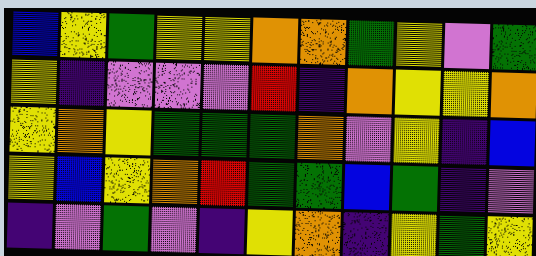[["blue", "yellow", "green", "yellow", "yellow", "orange", "orange", "green", "yellow", "violet", "green"], ["yellow", "indigo", "violet", "violet", "violet", "red", "indigo", "orange", "yellow", "yellow", "orange"], ["yellow", "orange", "yellow", "green", "green", "green", "orange", "violet", "yellow", "indigo", "blue"], ["yellow", "blue", "yellow", "orange", "red", "green", "green", "blue", "green", "indigo", "violet"], ["indigo", "violet", "green", "violet", "indigo", "yellow", "orange", "indigo", "yellow", "green", "yellow"]]